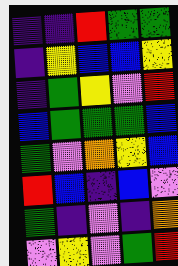[["indigo", "indigo", "red", "green", "green"], ["indigo", "yellow", "blue", "blue", "yellow"], ["indigo", "green", "yellow", "violet", "red"], ["blue", "green", "green", "green", "blue"], ["green", "violet", "orange", "yellow", "blue"], ["red", "blue", "indigo", "blue", "violet"], ["green", "indigo", "violet", "indigo", "orange"], ["violet", "yellow", "violet", "green", "red"]]